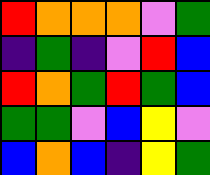[["red", "orange", "orange", "orange", "violet", "green"], ["indigo", "green", "indigo", "violet", "red", "blue"], ["red", "orange", "green", "red", "green", "blue"], ["green", "green", "violet", "blue", "yellow", "violet"], ["blue", "orange", "blue", "indigo", "yellow", "green"]]